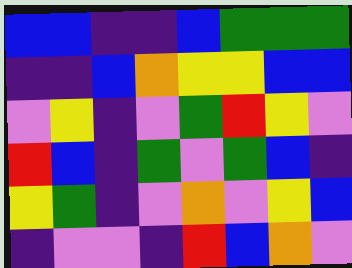[["blue", "blue", "indigo", "indigo", "blue", "green", "green", "green"], ["indigo", "indigo", "blue", "orange", "yellow", "yellow", "blue", "blue"], ["violet", "yellow", "indigo", "violet", "green", "red", "yellow", "violet"], ["red", "blue", "indigo", "green", "violet", "green", "blue", "indigo"], ["yellow", "green", "indigo", "violet", "orange", "violet", "yellow", "blue"], ["indigo", "violet", "violet", "indigo", "red", "blue", "orange", "violet"]]